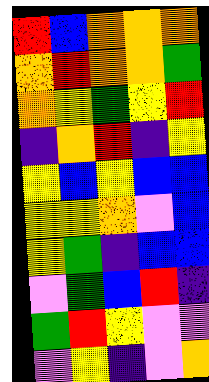[["red", "blue", "orange", "orange", "orange"], ["orange", "red", "orange", "orange", "green"], ["orange", "yellow", "green", "yellow", "red"], ["indigo", "orange", "red", "indigo", "yellow"], ["yellow", "blue", "yellow", "blue", "blue"], ["yellow", "yellow", "orange", "violet", "blue"], ["yellow", "green", "indigo", "blue", "blue"], ["violet", "green", "blue", "red", "indigo"], ["green", "red", "yellow", "violet", "violet"], ["violet", "yellow", "indigo", "violet", "orange"]]